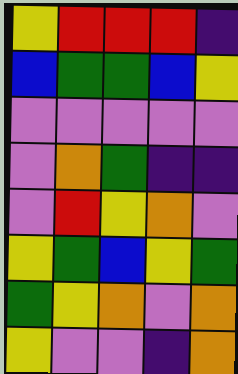[["yellow", "red", "red", "red", "indigo"], ["blue", "green", "green", "blue", "yellow"], ["violet", "violet", "violet", "violet", "violet"], ["violet", "orange", "green", "indigo", "indigo"], ["violet", "red", "yellow", "orange", "violet"], ["yellow", "green", "blue", "yellow", "green"], ["green", "yellow", "orange", "violet", "orange"], ["yellow", "violet", "violet", "indigo", "orange"]]